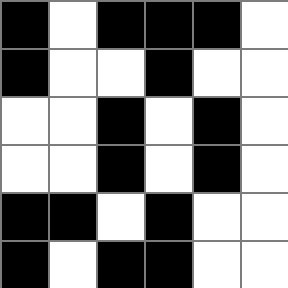[["black", "white", "black", "black", "black", "white"], ["black", "white", "white", "black", "white", "white"], ["white", "white", "black", "white", "black", "white"], ["white", "white", "black", "white", "black", "white"], ["black", "black", "white", "black", "white", "white"], ["black", "white", "black", "black", "white", "white"]]